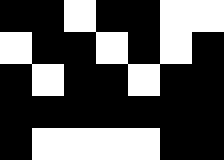[["black", "black", "white", "black", "black", "white", "white"], ["white", "black", "black", "white", "black", "white", "black"], ["black", "white", "black", "black", "white", "black", "black"], ["black", "black", "black", "black", "black", "black", "black"], ["black", "white", "white", "white", "white", "black", "black"]]